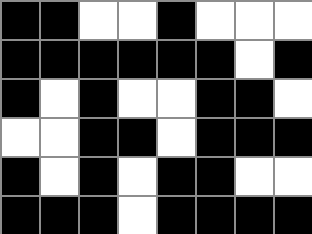[["black", "black", "white", "white", "black", "white", "white", "white"], ["black", "black", "black", "black", "black", "black", "white", "black"], ["black", "white", "black", "white", "white", "black", "black", "white"], ["white", "white", "black", "black", "white", "black", "black", "black"], ["black", "white", "black", "white", "black", "black", "white", "white"], ["black", "black", "black", "white", "black", "black", "black", "black"]]